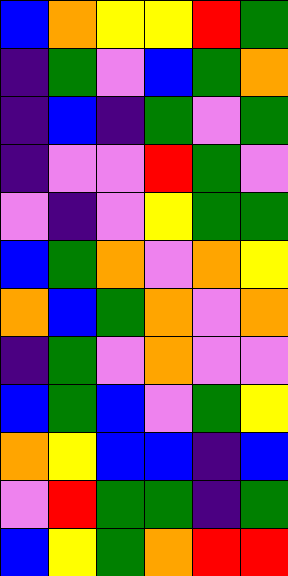[["blue", "orange", "yellow", "yellow", "red", "green"], ["indigo", "green", "violet", "blue", "green", "orange"], ["indigo", "blue", "indigo", "green", "violet", "green"], ["indigo", "violet", "violet", "red", "green", "violet"], ["violet", "indigo", "violet", "yellow", "green", "green"], ["blue", "green", "orange", "violet", "orange", "yellow"], ["orange", "blue", "green", "orange", "violet", "orange"], ["indigo", "green", "violet", "orange", "violet", "violet"], ["blue", "green", "blue", "violet", "green", "yellow"], ["orange", "yellow", "blue", "blue", "indigo", "blue"], ["violet", "red", "green", "green", "indigo", "green"], ["blue", "yellow", "green", "orange", "red", "red"]]